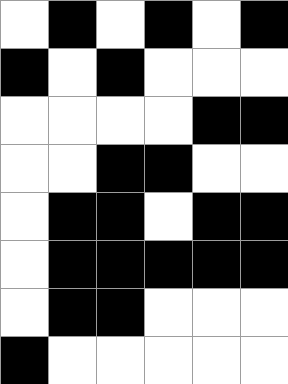[["white", "black", "white", "black", "white", "black"], ["black", "white", "black", "white", "white", "white"], ["white", "white", "white", "white", "black", "black"], ["white", "white", "black", "black", "white", "white"], ["white", "black", "black", "white", "black", "black"], ["white", "black", "black", "black", "black", "black"], ["white", "black", "black", "white", "white", "white"], ["black", "white", "white", "white", "white", "white"]]